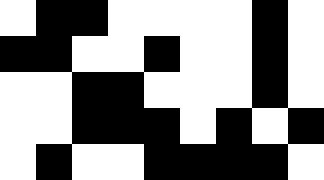[["white", "black", "black", "white", "white", "white", "white", "black", "white"], ["black", "black", "white", "white", "black", "white", "white", "black", "white"], ["white", "white", "black", "black", "white", "white", "white", "black", "white"], ["white", "white", "black", "black", "black", "white", "black", "white", "black"], ["white", "black", "white", "white", "black", "black", "black", "black", "white"]]